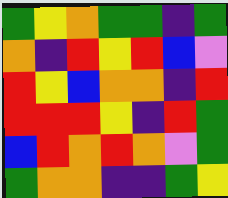[["green", "yellow", "orange", "green", "green", "indigo", "green"], ["orange", "indigo", "red", "yellow", "red", "blue", "violet"], ["red", "yellow", "blue", "orange", "orange", "indigo", "red"], ["red", "red", "red", "yellow", "indigo", "red", "green"], ["blue", "red", "orange", "red", "orange", "violet", "green"], ["green", "orange", "orange", "indigo", "indigo", "green", "yellow"]]